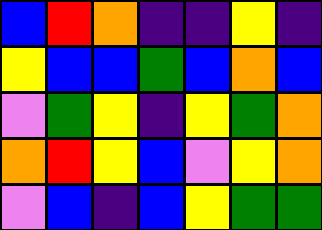[["blue", "red", "orange", "indigo", "indigo", "yellow", "indigo"], ["yellow", "blue", "blue", "green", "blue", "orange", "blue"], ["violet", "green", "yellow", "indigo", "yellow", "green", "orange"], ["orange", "red", "yellow", "blue", "violet", "yellow", "orange"], ["violet", "blue", "indigo", "blue", "yellow", "green", "green"]]